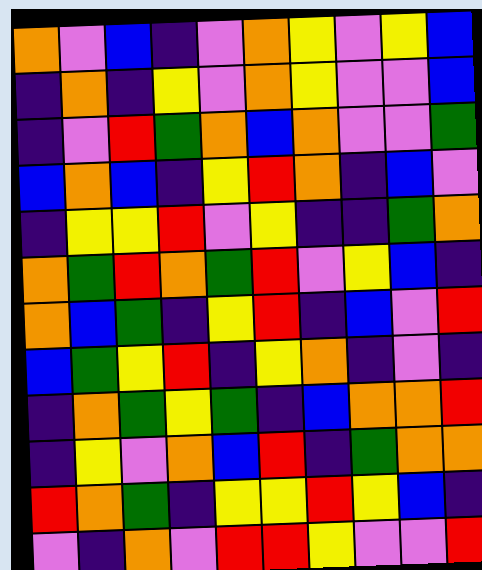[["orange", "violet", "blue", "indigo", "violet", "orange", "yellow", "violet", "yellow", "blue"], ["indigo", "orange", "indigo", "yellow", "violet", "orange", "yellow", "violet", "violet", "blue"], ["indigo", "violet", "red", "green", "orange", "blue", "orange", "violet", "violet", "green"], ["blue", "orange", "blue", "indigo", "yellow", "red", "orange", "indigo", "blue", "violet"], ["indigo", "yellow", "yellow", "red", "violet", "yellow", "indigo", "indigo", "green", "orange"], ["orange", "green", "red", "orange", "green", "red", "violet", "yellow", "blue", "indigo"], ["orange", "blue", "green", "indigo", "yellow", "red", "indigo", "blue", "violet", "red"], ["blue", "green", "yellow", "red", "indigo", "yellow", "orange", "indigo", "violet", "indigo"], ["indigo", "orange", "green", "yellow", "green", "indigo", "blue", "orange", "orange", "red"], ["indigo", "yellow", "violet", "orange", "blue", "red", "indigo", "green", "orange", "orange"], ["red", "orange", "green", "indigo", "yellow", "yellow", "red", "yellow", "blue", "indigo"], ["violet", "indigo", "orange", "violet", "red", "red", "yellow", "violet", "violet", "red"]]